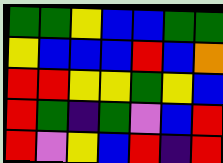[["green", "green", "yellow", "blue", "blue", "green", "green"], ["yellow", "blue", "blue", "blue", "red", "blue", "orange"], ["red", "red", "yellow", "yellow", "green", "yellow", "blue"], ["red", "green", "indigo", "green", "violet", "blue", "red"], ["red", "violet", "yellow", "blue", "red", "indigo", "red"]]